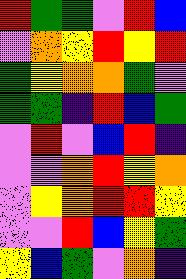[["red", "green", "green", "violet", "red", "blue"], ["violet", "orange", "yellow", "red", "yellow", "red"], ["green", "yellow", "orange", "orange", "green", "violet"], ["green", "green", "indigo", "red", "blue", "green"], ["violet", "red", "violet", "blue", "red", "indigo"], ["violet", "violet", "orange", "red", "yellow", "orange"], ["violet", "yellow", "orange", "red", "red", "yellow"], ["violet", "violet", "red", "blue", "yellow", "green"], ["yellow", "blue", "green", "violet", "orange", "indigo"]]